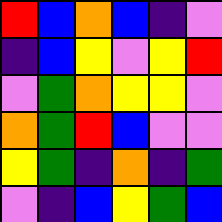[["red", "blue", "orange", "blue", "indigo", "violet"], ["indigo", "blue", "yellow", "violet", "yellow", "red"], ["violet", "green", "orange", "yellow", "yellow", "violet"], ["orange", "green", "red", "blue", "violet", "violet"], ["yellow", "green", "indigo", "orange", "indigo", "green"], ["violet", "indigo", "blue", "yellow", "green", "blue"]]